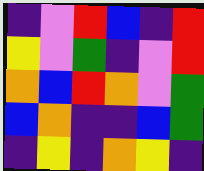[["indigo", "violet", "red", "blue", "indigo", "red"], ["yellow", "violet", "green", "indigo", "violet", "red"], ["orange", "blue", "red", "orange", "violet", "green"], ["blue", "orange", "indigo", "indigo", "blue", "green"], ["indigo", "yellow", "indigo", "orange", "yellow", "indigo"]]